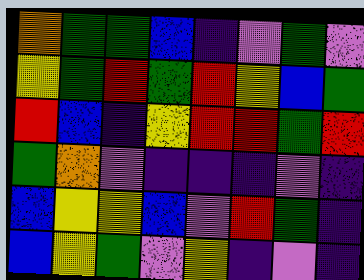[["orange", "green", "green", "blue", "indigo", "violet", "green", "violet"], ["yellow", "green", "red", "green", "red", "yellow", "blue", "green"], ["red", "blue", "indigo", "yellow", "red", "red", "green", "red"], ["green", "orange", "violet", "indigo", "indigo", "indigo", "violet", "indigo"], ["blue", "yellow", "yellow", "blue", "violet", "red", "green", "indigo"], ["blue", "yellow", "green", "violet", "yellow", "indigo", "violet", "indigo"]]